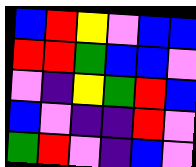[["blue", "red", "yellow", "violet", "blue", "blue"], ["red", "red", "green", "blue", "blue", "violet"], ["violet", "indigo", "yellow", "green", "red", "blue"], ["blue", "violet", "indigo", "indigo", "red", "violet"], ["green", "red", "violet", "indigo", "blue", "violet"]]